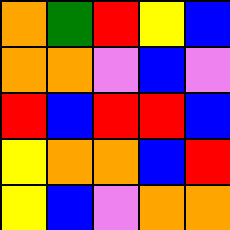[["orange", "green", "red", "yellow", "blue"], ["orange", "orange", "violet", "blue", "violet"], ["red", "blue", "red", "red", "blue"], ["yellow", "orange", "orange", "blue", "red"], ["yellow", "blue", "violet", "orange", "orange"]]